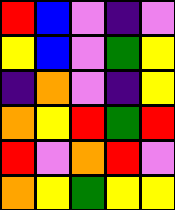[["red", "blue", "violet", "indigo", "violet"], ["yellow", "blue", "violet", "green", "yellow"], ["indigo", "orange", "violet", "indigo", "yellow"], ["orange", "yellow", "red", "green", "red"], ["red", "violet", "orange", "red", "violet"], ["orange", "yellow", "green", "yellow", "yellow"]]